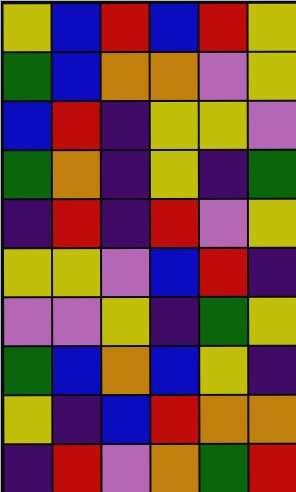[["yellow", "blue", "red", "blue", "red", "yellow"], ["green", "blue", "orange", "orange", "violet", "yellow"], ["blue", "red", "indigo", "yellow", "yellow", "violet"], ["green", "orange", "indigo", "yellow", "indigo", "green"], ["indigo", "red", "indigo", "red", "violet", "yellow"], ["yellow", "yellow", "violet", "blue", "red", "indigo"], ["violet", "violet", "yellow", "indigo", "green", "yellow"], ["green", "blue", "orange", "blue", "yellow", "indigo"], ["yellow", "indigo", "blue", "red", "orange", "orange"], ["indigo", "red", "violet", "orange", "green", "red"]]